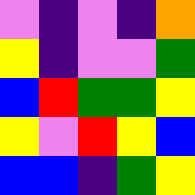[["violet", "indigo", "violet", "indigo", "orange"], ["yellow", "indigo", "violet", "violet", "green"], ["blue", "red", "green", "green", "yellow"], ["yellow", "violet", "red", "yellow", "blue"], ["blue", "blue", "indigo", "green", "yellow"]]